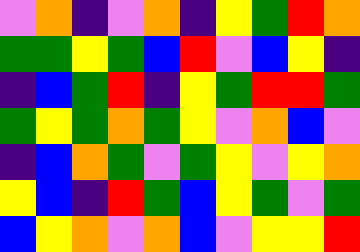[["violet", "orange", "indigo", "violet", "orange", "indigo", "yellow", "green", "red", "orange"], ["green", "green", "yellow", "green", "blue", "red", "violet", "blue", "yellow", "indigo"], ["indigo", "blue", "green", "red", "indigo", "yellow", "green", "red", "red", "green"], ["green", "yellow", "green", "orange", "green", "yellow", "violet", "orange", "blue", "violet"], ["indigo", "blue", "orange", "green", "violet", "green", "yellow", "violet", "yellow", "orange"], ["yellow", "blue", "indigo", "red", "green", "blue", "yellow", "green", "violet", "green"], ["blue", "yellow", "orange", "violet", "orange", "blue", "violet", "yellow", "yellow", "red"]]